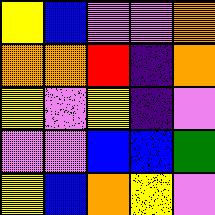[["yellow", "blue", "violet", "violet", "orange"], ["orange", "orange", "red", "indigo", "orange"], ["yellow", "violet", "yellow", "indigo", "violet"], ["violet", "violet", "blue", "blue", "green"], ["yellow", "blue", "orange", "yellow", "violet"]]